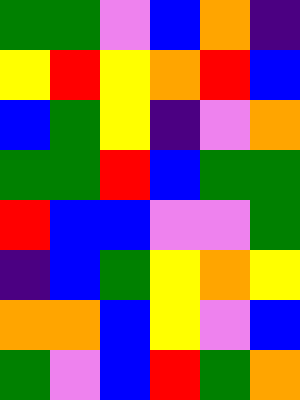[["green", "green", "violet", "blue", "orange", "indigo"], ["yellow", "red", "yellow", "orange", "red", "blue"], ["blue", "green", "yellow", "indigo", "violet", "orange"], ["green", "green", "red", "blue", "green", "green"], ["red", "blue", "blue", "violet", "violet", "green"], ["indigo", "blue", "green", "yellow", "orange", "yellow"], ["orange", "orange", "blue", "yellow", "violet", "blue"], ["green", "violet", "blue", "red", "green", "orange"]]